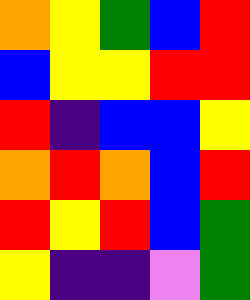[["orange", "yellow", "green", "blue", "red"], ["blue", "yellow", "yellow", "red", "red"], ["red", "indigo", "blue", "blue", "yellow"], ["orange", "red", "orange", "blue", "red"], ["red", "yellow", "red", "blue", "green"], ["yellow", "indigo", "indigo", "violet", "green"]]